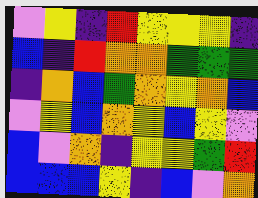[["violet", "yellow", "indigo", "red", "yellow", "yellow", "yellow", "indigo"], ["blue", "indigo", "red", "orange", "orange", "green", "green", "green"], ["indigo", "orange", "blue", "green", "orange", "yellow", "orange", "blue"], ["violet", "yellow", "blue", "orange", "yellow", "blue", "yellow", "violet"], ["blue", "violet", "orange", "indigo", "yellow", "yellow", "green", "red"], ["blue", "blue", "blue", "yellow", "indigo", "blue", "violet", "orange"]]